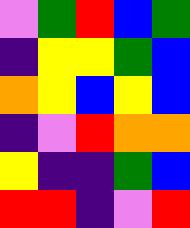[["violet", "green", "red", "blue", "green"], ["indigo", "yellow", "yellow", "green", "blue"], ["orange", "yellow", "blue", "yellow", "blue"], ["indigo", "violet", "red", "orange", "orange"], ["yellow", "indigo", "indigo", "green", "blue"], ["red", "red", "indigo", "violet", "red"]]